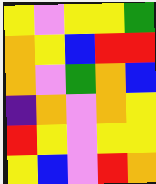[["yellow", "violet", "yellow", "yellow", "green"], ["orange", "yellow", "blue", "red", "red"], ["orange", "violet", "green", "orange", "blue"], ["indigo", "orange", "violet", "orange", "yellow"], ["red", "yellow", "violet", "yellow", "yellow"], ["yellow", "blue", "violet", "red", "orange"]]